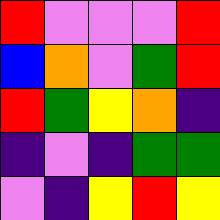[["red", "violet", "violet", "violet", "red"], ["blue", "orange", "violet", "green", "red"], ["red", "green", "yellow", "orange", "indigo"], ["indigo", "violet", "indigo", "green", "green"], ["violet", "indigo", "yellow", "red", "yellow"]]